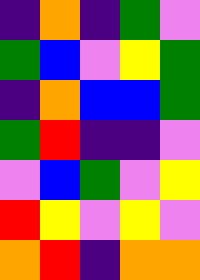[["indigo", "orange", "indigo", "green", "violet"], ["green", "blue", "violet", "yellow", "green"], ["indigo", "orange", "blue", "blue", "green"], ["green", "red", "indigo", "indigo", "violet"], ["violet", "blue", "green", "violet", "yellow"], ["red", "yellow", "violet", "yellow", "violet"], ["orange", "red", "indigo", "orange", "orange"]]